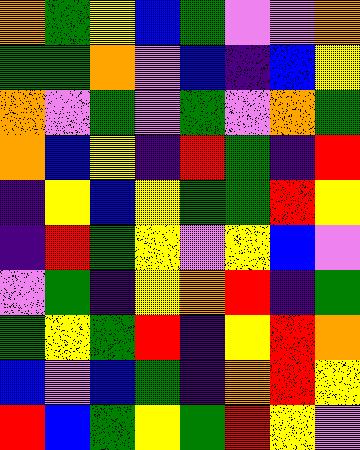[["orange", "green", "yellow", "blue", "green", "violet", "violet", "orange"], ["green", "green", "orange", "violet", "blue", "indigo", "blue", "yellow"], ["orange", "violet", "green", "violet", "green", "violet", "orange", "green"], ["orange", "blue", "yellow", "indigo", "red", "green", "indigo", "red"], ["indigo", "yellow", "blue", "yellow", "green", "green", "red", "yellow"], ["indigo", "red", "green", "yellow", "violet", "yellow", "blue", "violet"], ["violet", "green", "indigo", "yellow", "orange", "red", "indigo", "green"], ["green", "yellow", "green", "red", "indigo", "yellow", "red", "orange"], ["blue", "violet", "blue", "green", "indigo", "orange", "red", "yellow"], ["red", "blue", "green", "yellow", "green", "red", "yellow", "violet"]]